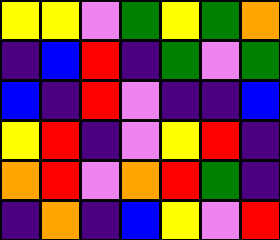[["yellow", "yellow", "violet", "green", "yellow", "green", "orange"], ["indigo", "blue", "red", "indigo", "green", "violet", "green"], ["blue", "indigo", "red", "violet", "indigo", "indigo", "blue"], ["yellow", "red", "indigo", "violet", "yellow", "red", "indigo"], ["orange", "red", "violet", "orange", "red", "green", "indigo"], ["indigo", "orange", "indigo", "blue", "yellow", "violet", "red"]]